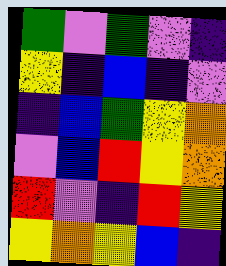[["green", "violet", "green", "violet", "indigo"], ["yellow", "indigo", "blue", "indigo", "violet"], ["indigo", "blue", "green", "yellow", "orange"], ["violet", "blue", "red", "yellow", "orange"], ["red", "violet", "indigo", "red", "yellow"], ["yellow", "orange", "yellow", "blue", "indigo"]]